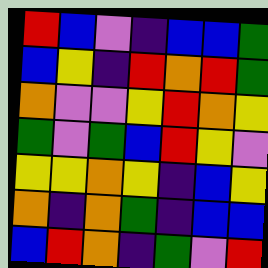[["red", "blue", "violet", "indigo", "blue", "blue", "green"], ["blue", "yellow", "indigo", "red", "orange", "red", "green"], ["orange", "violet", "violet", "yellow", "red", "orange", "yellow"], ["green", "violet", "green", "blue", "red", "yellow", "violet"], ["yellow", "yellow", "orange", "yellow", "indigo", "blue", "yellow"], ["orange", "indigo", "orange", "green", "indigo", "blue", "blue"], ["blue", "red", "orange", "indigo", "green", "violet", "red"]]